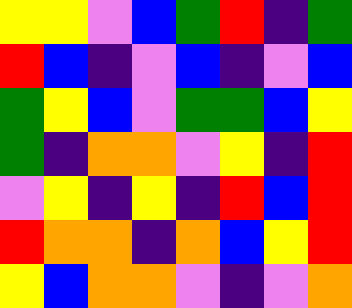[["yellow", "yellow", "violet", "blue", "green", "red", "indigo", "green"], ["red", "blue", "indigo", "violet", "blue", "indigo", "violet", "blue"], ["green", "yellow", "blue", "violet", "green", "green", "blue", "yellow"], ["green", "indigo", "orange", "orange", "violet", "yellow", "indigo", "red"], ["violet", "yellow", "indigo", "yellow", "indigo", "red", "blue", "red"], ["red", "orange", "orange", "indigo", "orange", "blue", "yellow", "red"], ["yellow", "blue", "orange", "orange", "violet", "indigo", "violet", "orange"]]